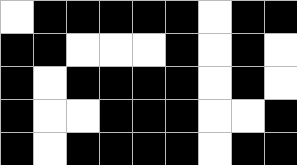[["white", "black", "black", "black", "black", "black", "white", "black", "black"], ["black", "black", "white", "white", "white", "black", "white", "black", "white"], ["black", "white", "black", "black", "black", "black", "white", "black", "white"], ["black", "white", "white", "black", "black", "black", "white", "white", "black"], ["black", "white", "black", "black", "black", "black", "white", "black", "black"]]